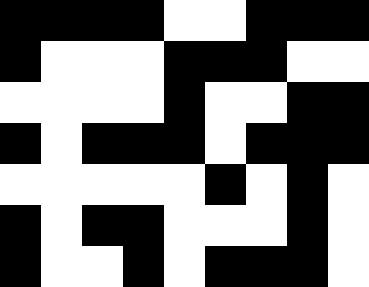[["black", "black", "black", "black", "white", "white", "black", "black", "black"], ["black", "white", "white", "white", "black", "black", "black", "white", "white"], ["white", "white", "white", "white", "black", "white", "white", "black", "black"], ["black", "white", "black", "black", "black", "white", "black", "black", "black"], ["white", "white", "white", "white", "white", "black", "white", "black", "white"], ["black", "white", "black", "black", "white", "white", "white", "black", "white"], ["black", "white", "white", "black", "white", "black", "black", "black", "white"]]